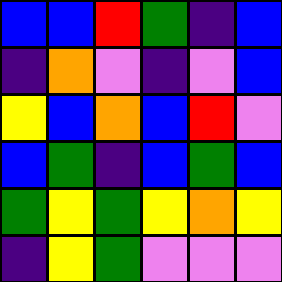[["blue", "blue", "red", "green", "indigo", "blue"], ["indigo", "orange", "violet", "indigo", "violet", "blue"], ["yellow", "blue", "orange", "blue", "red", "violet"], ["blue", "green", "indigo", "blue", "green", "blue"], ["green", "yellow", "green", "yellow", "orange", "yellow"], ["indigo", "yellow", "green", "violet", "violet", "violet"]]